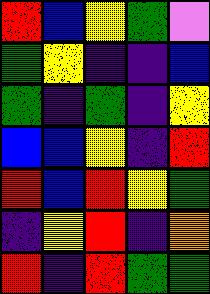[["red", "blue", "yellow", "green", "violet"], ["green", "yellow", "indigo", "indigo", "blue"], ["green", "indigo", "green", "indigo", "yellow"], ["blue", "blue", "yellow", "indigo", "red"], ["red", "blue", "red", "yellow", "green"], ["indigo", "yellow", "red", "indigo", "orange"], ["red", "indigo", "red", "green", "green"]]